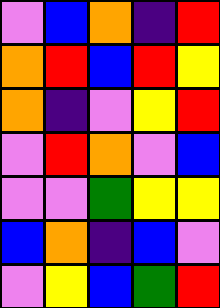[["violet", "blue", "orange", "indigo", "red"], ["orange", "red", "blue", "red", "yellow"], ["orange", "indigo", "violet", "yellow", "red"], ["violet", "red", "orange", "violet", "blue"], ["violet", "violet", "green", "yellow", "yellow"], ["blue", "orange", "indigo", "blue", "violet"], ["violet", "yellow", "blue", "green", "red"]]